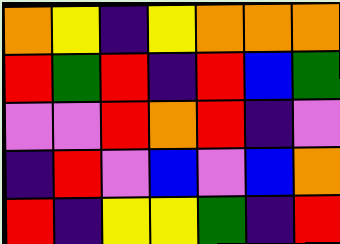[["orange", "yellow", "indigo", "yellow", "orange", "orange", "orange"], ["red", "green", "red", "indigo", "red", "blue", "green"], ["violet", "violet", "red", "orange", "red", "indigo", "violet"], ["indigo", "red", "violet", "blue", "violet", "blue", "orange"], ["red", "indigo", "yellow", "yellow", "green", "indigo", "red"]]